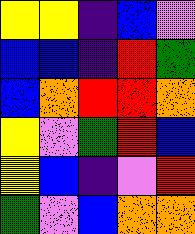[["yellow", "yellow", "indigo", "blue", "violet"], ["blue", "blue", "indigo", "red", "green"], ["blue", "orange", "red", "red", "orange"], ["yellow", "violet", "green", "red", "blue"], ["yellow", "blue", "indigo", "violet", "red"], ["green", "violet", "blue", "orange", "orange"]]